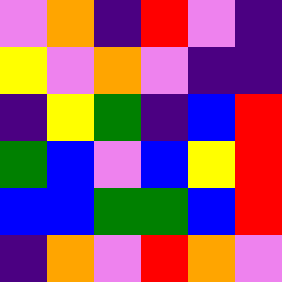[["violet", "orange", "indigo", "red", "violet", "indigo"], ["yellow", "violet", "orange", "violet", "indigo", "indigo"], ["indigo", "yellow", "green", "indigo", "blue", "red"], ["green", "blue", "violet", "blue", "yellow", "red"], ["blue", "blue", "green", "green", "blue", "red"], ["indigo", "orange", "violet", "red", "orange", "violet"]]